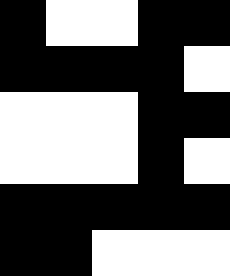[["black", "white", "white", "black", "black"], ["black", "black", "black", "black", "white"], ["white", "white", "white", "black", "black"], ["white", "white", "white", "black", "white"], ["black", "black", "black", "black", "black"], ["black", "black", "white", "white", "white"]]